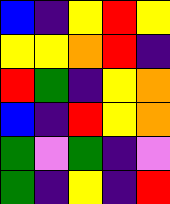[["blue", "indigo", "yellow", "red", "yellow"], ["yellow", "yellow", "orange", "red", "indigo"], ["red", "green", "indigo", "yellow", "orange"], ["blue", "indigo", "red", "yellow", "orange"], ["green", "violet", "green", "indigo", "violet"], ["green", "indigo", "yellow", "indigo", "red"]]